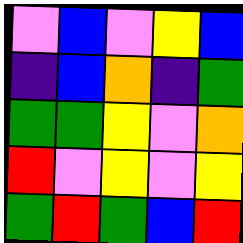[["violet", "blue", "violet", "yellow", "blue"], ["indigo", "blue", "orange", "indigo", "green"], ["green", "green", "yellow", "violet", "orange"], ["red", "violet", "yellow", "violet", "yellow"], ["green", "red", "green", "blue", "red"]]